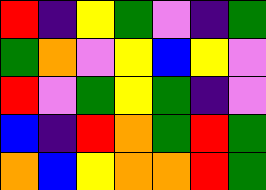[["red", "indigo", "yellow", "green", "violet", "indigo", "green"], ["green", "orange", "violet", "yellow", "blue", "yellow", "violet"], ["red", "violet", "green", "yellow", "green", "indigo", "violet"], ["blue", "indigo", "red", "orange", "green", "red", "green"], ["orange", "blue", "yellow", "orange", "orange", "red", "green"]]